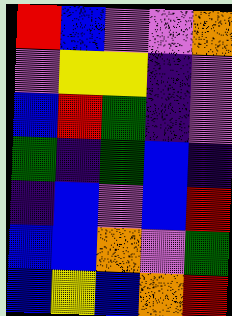[["red", "blue", "violet", "violet", "orange"], ["violet", "yellow", "yellow", "indigo", "violet"], ["blue", "red", "green", "indigo", "violet"], ["green", "indigo", "green", "blue", "indigo"], ["indigo", "blue", "violet", "blue", "red"], ["blue", "blue", "orange", "violet", "green"], ["blue", "yellow", "blue", "orange", "red"]]